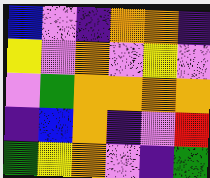[["blue", "violet", "indigo", "orange", "orange", "indigo"], ["yellow", "violet", "orange", "violet", "yellow", "violet"], ["violet", "green", "orange", "orange", "orange", "orange"], ["indigo", "blue", "orange", "indigo", "violet", "red"], ["green", "yellow", "orange", "violet", "indigo", "green"]]